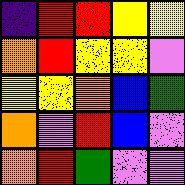[["indigo", "red", "red", "yellow", "yellow"], ["orange", "red", "yellow", "yellow", "violet"], ["yellow", "yellow", "orange", "blue", "green"], ["orange", "violet", "red", "blue", "violet"], ["orange", "red", "green", "violet", "violet"]]